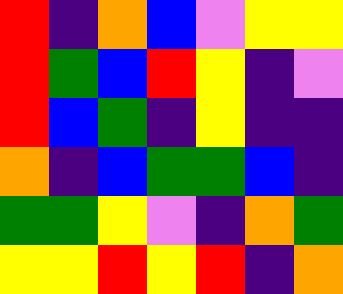[["red", "indigo", "orange", "blue", "violet", "yellow", "yellow"], ["red", "green", "blue", "red", "yellow", "indigo", "violet"], ["red", "blue", "green", "indigo", "yellow", "indigo", "indigo"], ["orange", "indigo", "blue", "green", "green", "blue", "indigo"], ["green", "green", "yellow", "violet", "indigo", "orange", "green"], ["yellow", "yellow", "red", "yellow", "red", "indigo", "orange"]]